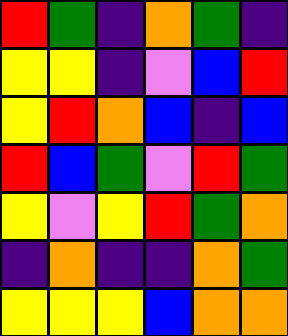[["red", "green", "indigo", "orange", "green", "indigo"], ["yellow", "yellow", "indigo", "violet", "blue", "red"], ["yellow", "red", "orange", "blue", "indigo", "blue"], ["red", "blue", "green", "violet", "red", "green"], ["yellow", "violet", "yellow", "red", "green", "orange"], ["indigo", "orange", "indigo", "indigo", "orange", "green"], ["yellow", "yellow", "yellow", "blue", "orange", "orange"]]